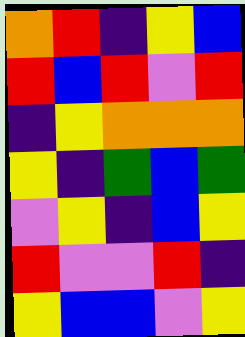[["orange", "red", "indigo", "yellow", "blue"], ["red", "blue", "red", "violet", "red"], ["indigo", "yellow", "orange", "orange", "orange"], ["yellow", "indigo", "green", "blue", "green"], ["violet", "yellow", "indigo", "blue", "yellow"], ["red", "violet", "violet", "red", "indigo"], ["yellow", "blue", "blue", "violet", "yellow"]]